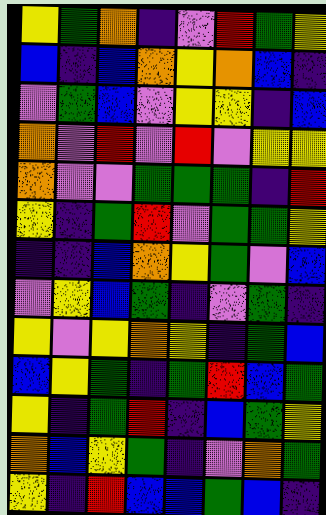[["yellow", "green", "orange", "indigo", "violet", "red", "green", "yellow"], ["blue", "indigo", "blue", "orange", "yellow", "orange", "blue", "indigo"], ["violet", "green", "blue", "violet", "yellow", "yellow", "indigo", "blue"], ["orange", "violet", "red", "violet", "red", "violet", "yellow", "yellow"], ["orange", "violet", "violet", "green", "green", "green", "indigo", "red"], ["yellow", "indigo", "green", "red", "violet", "green", "green", "yellow"], ["indigo", "indigo", "blue", "orange", "yellow", "green", "violet", "blue"], ["violet", "yellow", "blue", "green", "indigo", "violet", "green", "indigo"], ["yellow", "violet", "yellow", "orange", "yellow", "indigo", "green", "blue"], ["blue", "yellow", "green", "indigo", "green", "red", "blue", "green"], ["yellow", "indigo", "green", "red", "indigo", "blue", "green", "yellow"], ["orange", "blue", "yellow", "green", "indigo", "violet", "orange", "green"], ["yellow", "indigo", "red", "blue", "blue", "green", "blue", "indigo"]]